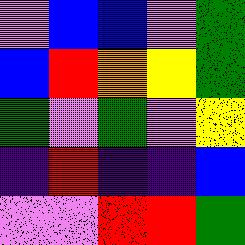[["violet", "blue", "blue", "violet", "green"], ["blue", "red", "orange", "yellow", "green"], ["green", "violet", "green", "violet", "yellow"], ["indigo", "red", "indigo", "indigo", "blue"], ["violet", "violet", "red", "red", "green"]]